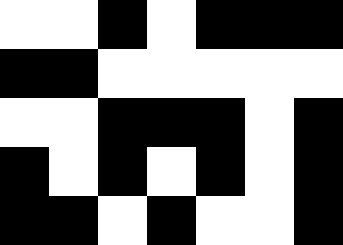[["white", "white", "black", "white", "black", "black", "black"], ["black", "black", "white", "white", "white", "white", "white"], ["white", "white", "black", "black", "black", "white", "black"], ["black", "white", "black", "white", "black", "white", "black"], ["black", "black", "white", "black", "white", "white", "black"]]